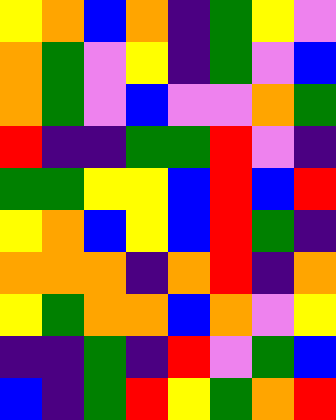[["yellow", "orange", "blue", "orange", "indigo", "green", "yellow", "violet"], ["orange", "green", "violet", "yellow", "indigo", "green", "violet", "blue"], ["orange", "green", "violet", "blue", "violet", "violet", "orange", "green"], ["red", "indigo", "indigo", "green", "green", "red", "violet", "indigo"], ["green", "green", "yellow", "yellow", "blue", "red", "blue", "red"], ["yellow", "orange", "blue", "yellow", "blue", "red", "green", "indigo"], ["orange", "orange", "orange", "indigo", "orange", "red", "indigo", "orange"], ["yellow", "green", "orange", "orange", "blue", "orange", "violet", "yellow"], ["indigo", "indigo", "green", "indigo", "red", "violet", "green", "blue"], ["blue", "indigo", "green", "red", "yellow", "green", "orange", "red"]]